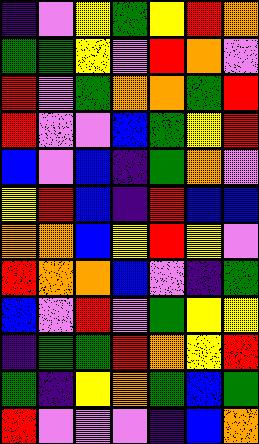[["indigo", "violet", "yellow", "green", "yellow", "red", "orange"], ["green", "green", "yellow", "violet", "red", "orange", "violet"], ["red", "violet", "green", "orange", "orange", "green", "red"], ["red", "violet", "violet", "blue", "green", "yellow", "red"], ["blue", "violet", "blue", "indigo", "green", "orange", "violet"], ["yellow", "red", "blue", "indigo", "red", "blue", "blue"], ["orange", "orange", "blue", "yellow", "red", "yellow", "violet"], ["red", "orange", "orange", "blue", "violet", "indigo", "green"], ["blue", "violet", "red", "violet", "green", "yellow", "yellow"], ["indigo", "green", "green", "red", "orange", "yellow", "red"], ["green", "indigo", "yellow", "orange", "green", "blue", "green"], ["red", "violet", "violet", "violet", "indigo", "blue", "orange"]]